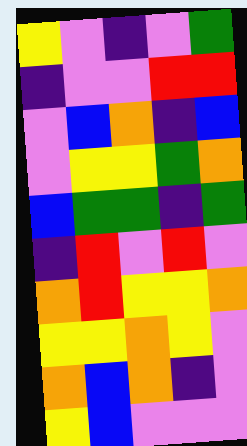[["yellow", "violet", "indigo", "violet", "green"], ["indigo", "violet", "violet", "red", "red"], ["violet", "blue", "orange", "indigo", "blue"], ["violet", "yellow", "yellow", "green", "orange"], ["blue", "green", "green", "indigo", "green"], ["indigo", "red", "violet", "red", "violet"], ["orange", "red", "yellow", "yellow", "orange"], ["yellow", "yellow", "orange", "yellow", "violet"], ["orange", "blue", "orange", "indigo", "violet"], ["yellow", "blue", "violet", "violet", "violet"]]